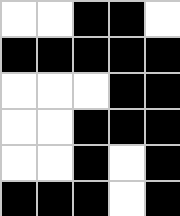[["white", "white", "black", "black", "white"], ["black", "black", "black", "black", "black"], ["white", "white", "white", "black", "black"], ["white", "white", "black", "black", "black"], ["white", "white", "black", "white", "black"], ["black", "black", "black", "white", "black"]]